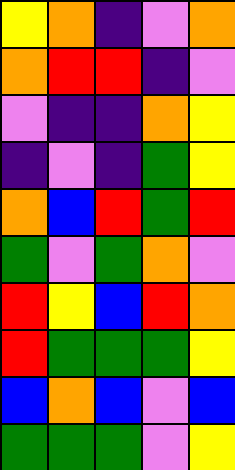[["yellow", "orange", "indigo", "violet", "orange"], ["orange", "red", "red", "indigo", "violet"], ["violet", "indigo", "indigo", "orange", "yellow"], ["indigo", "violet", "indigo", "green", "yellow"], ["orange", "blue", "red", "green", "red"], ["green", "violet", "green", "orange", "violet"], ["red", "yellow", "blue", "red", "orange"], ["red", "green", "green", "green", "yellow"], ["blue", "orange", "blue", "violet", "blue"], ["green", "green", "green", "violet", "yellow"]]